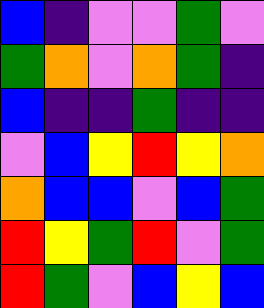[["blue", "indigo", "violet", "violet", "green", "violet"], ["green", "orange", "violet", "orange", "green", "indigo"], ["blue", "indigo", "indigo", "green", "indigo", "indigo"], ["violet", "blue", "yellow", "red", "yellow", "orange"], ["orange", "blue", "blue", "violet", "blue", "green"], ["red", "yellow", "green", "red", "violet", "green"], ["red", "green", "violet", "blue", "yellow", "blue"]]